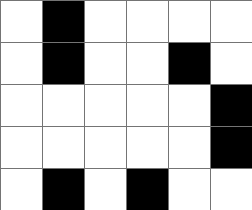[["white", "black", "white", "white", "white", "white"], ["white", "black", "white", "white", "black", "white"], ["white", "white", "white", "white", "white", "black"], ["white", "white", "white", "white", "white", "black"], ["white", "black", "white", "black", "white", "white"]]